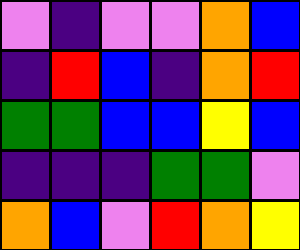[["violet", "indigo", "violet", "violet", "orange", "blue"], ["indigo", "red", "blue", "indigo", "orange", "red"], ["green", "green", "blue", "blue", "yellow", "blue"], ["indigo", "indigo", "indigo", "green", "green", "violet"], ["orange", "blue", "violet", "red", "orange", "yellow"]]